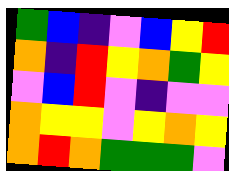[["green", "blue", "indigo", "violet", "blue", "yellow", "red"], ["orange", "indigo", "red", "yellow", "orange", "green", "yellow"], ["violet", "blue", "red", "violet", "indigo", "violet", "violet"], ["orange", "yellow", "yellow", "violet", "yellow", "orange", "yellow"], ["orange", "red", "orange", "green", "green", "green", "violet"]]